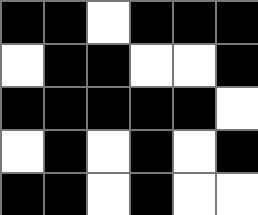[["black", "black", "white", "black", "black", "black"], ["white", "black", "black", "white", "white", "black"], ["black", "black", "black", "black", "black", "white"], ["white", "black", "white", "black", "white", "black"], ["black", "black", "white", "black", "white", "white"]]